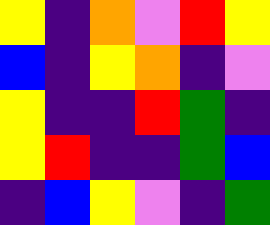[["yellow", "indigo", "orange", "violet", "red", "yellow"], ["blue", "indigo", "yellow", "orange", "indigo", "violet"], ["yellow", "indigo", "indigo", "red", "green", "indigo"], ["yellow", "red", "indigo", "indigo", "green", "blue"], ["indigo", "blue", "yellow", "violet", "indigo", "green"]]